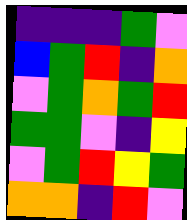[["indigo", "indigo", "indigo", "green", "violet"], ["blue", "green", "red", "indigo", "orange"], ["violet", "green", "orange", "green", "red"], ["green", "green", "violet", "indigo", "yellow"], ["violet", "green", "red", "yellow", "green"], ["orange", "orange", "indigo", "red", "violet"]]